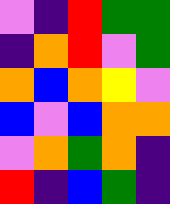[["violet", "indigo", "red", "green", "green"], ["indigo", "orange", "red", "violet", "green"], ["orange", "blue", "orange", "yellow", "violet"], ["blue", "violet", "blue", "orange", "orange"], ["violet", "orange", "green", "orange", "indigo"], ["red", "indigo", "blue", "green", "indigo"]]